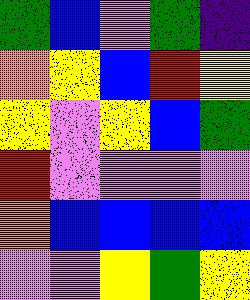[["green", "blue", "violet", "green", "indigo"], ["orange", "yellow", "blue", "red", "yellow"], ["yellow", "violet", "yellow", "blue", "green"], ["red", "violet", "violet", "violet", "violet"], ["orange", "blue", "blue", "blue", "blue"], ["violet", "violet", "yellow", "green", "yellow"]]